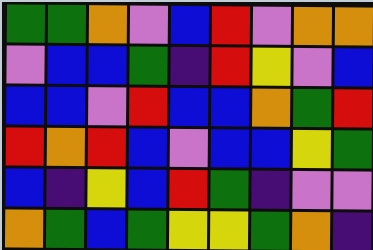[["green", "green", "orange", "violet", "blue", "red", "violet", "orange", "orange"], ["violet", "blue", "blue", "green", "indigo", "red", "yellow", "violet", "blue"], ["blue", "blue", "violet", "red", "blue", "blue", "orange", "green", "red"], ["red", "orange", "red", "blue", "violet", "blue", "blue", "yellow", "green"], ["blue", "indigo", "yellow", "blue", "red", "green", "indigo", "violet", "violet"], ["orange", "green", "blue", "green", "yellow", "yellow", "green", "orange", "indigo"]]